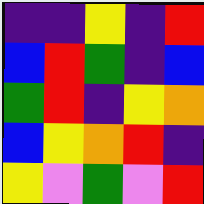[["indigo", "indigo", "yellow", "indigo", "red"], ["blue", "red", "green", "indigo", "blue"], ["green", "red", "indigo", "yellow", "orange"], ["blue", "yellow", "orange", "red", "indigo"], ["yellow", "violet", "green", "violet", "red"]]